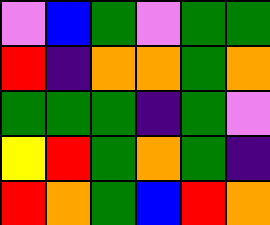[["violet", "blue", "green", "violet", "green", "green"], ["red", "indigo", "orange", "orange", "green", "orange"], ["green", "green", "green", "indigo", "green", "violet"], ["yellow", "red", "green", "orange", "green", "indigo"], ["red", "orange", "green", "blue", "red", "orange"]]